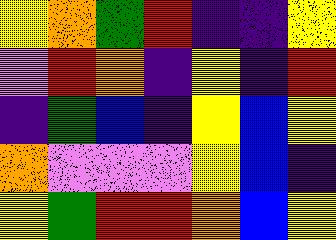[["yellow", "orange", "green", "red", "indigo", "indigo", "yellow"], ["violet", "red", "orange", "indigo", "yellow", "indigo", "red"], ["indigo", "green", "blue", "indigo", "yellow", "blue", "yellow"], ["orange", "violet", "violet", "violet", "yellow", "blue", "indigo"], ["yellow", "green", "red", "red", "orange", "blue", "yellow"]]